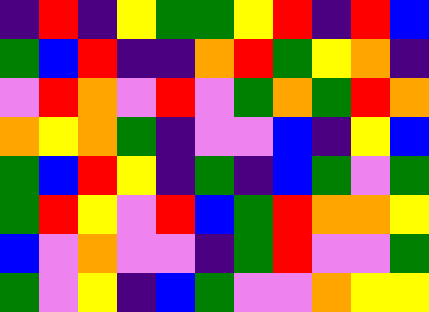[["indigo", "red", "indigo", "yellow", "green", "green", "yellow", "red", "indigo", "red", "blue"], ["green", "blue", "red", "indigo", "indigo", "orange", "red", "green", "yellow", "orange", "indigo"], ["violet", "red", "orange", "violet", "red", "violet", "green", "orange", "green", "red", "orange"], ["orange", "yellow", "orange", "green", "indigo", "violet", "violet", "blue", "indigo", "yellow", "blue"], ["green", "blue", "red", "yellow", "indigo", "green", "indigo", "blue", "green", "violet", "green"], ["green", "red", "yellow", "violet", "red", "blue", "green", "red", "orange", "orange", "yellow"], ["blue", "violet", "orange", "violet", "violet", "indigo", "green", "red", "violet", "violet", "green"], ["green", "violet", "yellow", "indigo", "blue", "green", "violet", "violet", "orange", "yellow", "yellow"]]